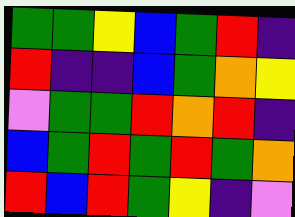[["green", "green", "yellow", "blue", "green", "red", "indigo"], ["red", "indigo", "indigo", "blue", "green", "orange", "yellow"], ["violet", "green", "green", "red", "orange", "red", "indigo"], ["blue", "green", "red", "green", "red", "green", "orange"], ["red", "blue", "red", "green", "yellow", "indigo", "violet"]]